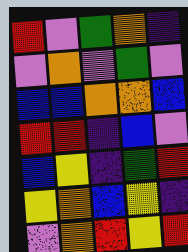[["red", "violet", "green", "orange", "indigo"], ["violet", "orange", "violet", "green", "violet"], ["blue", "blue", "orange", "orange", "blue"], ["red", "red", "indigo", "blue", "violet"], ["blue", "yellow", "indigo", "green", "red"], ["yellow", "orange", "blue", "yellow", "indigo"], ["violet", "orange", "red", "yellow", "red"]]